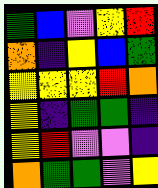[["green", "blue", "violet", "yellow", "red"], ["orange", "indigo", "yellow", "blue", "green"], ["yellow", "yellow", "yellow", "red", "orange"], ["yellow", "indigo", "green", "green", "indigo"], ["yellow", "red", "violet", "violet", "indigo"], ["orange", "green", "green", "violet", "yellow"]]